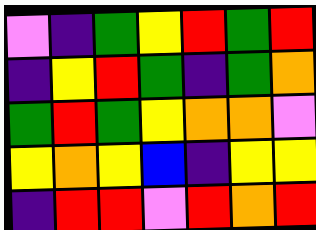[["violet", "indigo", "green", "yellow", "red", "green", "red"], ["indigo", "yellow", "red", "green", "indigo", "green", "orange"], ["green", "red", "green", "yellow", "orange", "orange", "violet"], ["yellow", "orange", "yellow", "blue", "indigo", "yellow", "yellow"], ["indigo", "red", "red", "violet", "red", "orange", "red"]]